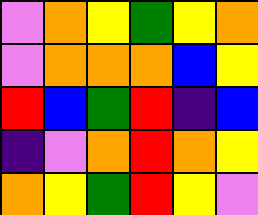[["violet", "orange", "yellow", "green", "yellow", "orange"], ["violet", "orange", "orange", "orange", "blue", "yellow"], ["red", "blue", "green", "red", "indigo", "blue"], ["indigo", "violet", "orange", "red", "orange", "yellow"], ["orange", "yellow", "green", "red", "yellow", "violet"]]